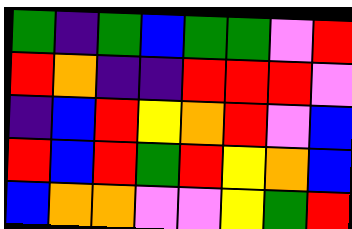[["green", "indigo", "green", "blue", "green", "green", "violet", "red"], ["red", "orange", "indigo", "indigo", "red", "red", "red", "violet"], ["indigo", "blue", "red", "yellow", "orange", "red", "violet", "blue"], ["red", "blue", "red", "green", "red", "yellow", "orange", "blue"], ["blue", "orange", "orange", "violet", "violet", "yellow", "green", "red"]]